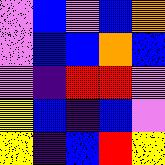[["violet", "blue", "violet", "blue", "orange"], ["violet", "blue", "blue", "orange", "blue"], ["violet", "indigo", "red", "red", "violet"], ["yellow", "blue", "indigo", "blue", "violet"], ["yellow", "indigo", "blue", "red", "yellow"]]